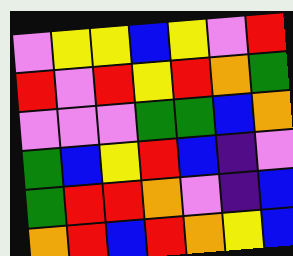[["violet", "yellow", "yellow", "blue", "yellow", "violet", "red"], ["red", "violet", "red", "yellow", "red", "orange", "green"], ["violet", "violet", "violet", "green", "green", "blue", "orange"], ["green", "blue", "yellow", "red", "blue", "indigo", "violet"], ["green", "red", "red", "orange", "violet", "indigo", "blue"], ["orange", "red", "blue", "red", "orange", "yellow", "blue"]]